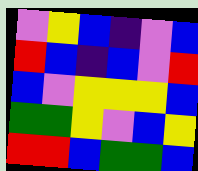[["violet", "yellow", "blue", "indigo", "violet", "blue"], ["red", "blue", "indigo", "blue", "violet", "red"], ["blue", "violet", "yellow", "yellow", "yellow", "blue"], ["green", "green", "yellow", "violet", "blue", "yellow"], ["red", "red", "blue", "green", "green", "blue"]]